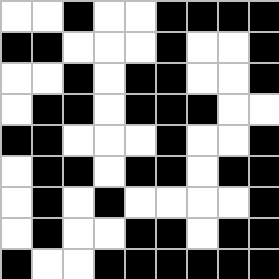[["white", "white", "black", "white", "white", "black", "black", "black", "black"], ["black", "black", "white", "white", "white", "black", "white", "white", "black"], ["white", "white", "black", "white", "black", "black", "white", "white", "black"], ["white", "black", "black", "white", "black", "black", "black", "white", "white"], ["black", "black", "white", "white", "white", "black", "white", "white", "black"], ["white", "black", "black", "white", "black", "black", "white", "black", "black"], ["white", "black", "white", "black", "white", "white", "white", "white", "black"], ["white", "black", "white", "white", "black", "black", "white", "black", "black"], ["black", "white", "white", "black", "black", "black", "black", "black", "black"]]